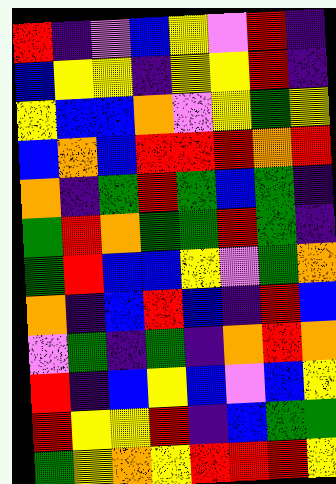[["red", "indigo", "violet", "blue", "yellow", "violet", "red", "indigo"], ["blue", "yellow", "yellow", "indigo", "yellow", "yellow", "red", "indigo"], ["yellow", "blue", "blue", "orange", "violet", "yellow", "green", "yellow"], ["blue", "orange", "blue", "red", "red", "red", "orange", "red"], ["orange", "indigo", "green", "red", "green", "blue", "green", "indigo"], ["green", "red", "orange", "green", "green", "red", "green", "indigo"], ["green", "red", "blue", "blue", "yellow", "violet", "green", "orange"], ["orange", "indigo", "blue", "red", "blue", "indigo", "red", "blue"], ["violet", "green", "indigo", "green", "indigo", "orange", "red", "orange"], ["red", "indigo", "blue", "yellow", "blue", "violet", "blue", "yellow"], ["red", "yellow", "yellow", "red", "indigo", "blue", "green", "green"], ["green", "yellow", "orange", "yellow", "red", "red", "red", "yellow"]]